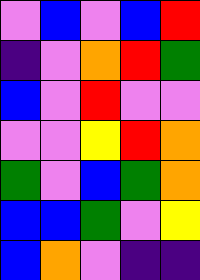[["violet", "blue", "violet", "blue", "red"], ["indigo", "violet", "orange", "red", "green"], ["blue", "violet", "red", "violet", "violet"], ["violet", "violet", "yellow", "red", "orange"], ["green", "violet", "blue", "green", "orange"], ["blue", "blue", "green", "violet", "yellow"], ["blue", "orange", "violet", "indigo", "indigo"]]